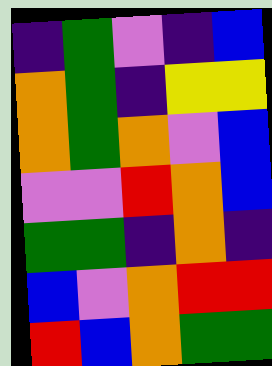[["indigo", "green", "violet", "indigo", "blue"], ["orange", "green", "indigo", "yellow", "yellow"], ["orange", "green", "orange", "violet", "blue"], ["violet", "violet", "red", "orange", "blue"], ["green", "green", "indigo", "orange", "indigo"], ["blue", "violet", "orange", "red", "red"], ["red", "blue", "orange", "green", "green"]]